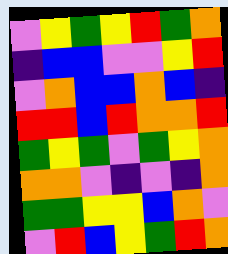[["violet", "yellow", "green", "yellow", "red", "green", "orange"], ["indigo", "blue", "blue", "violet", "violet", "yellow", "red"], ["violet", "orange", "blue", "blue", "orange", "blue", "indigo"], ["red", "red", "blue", "red", "orange", "orange", "red"], ["green", "yellow", "green", "violet", "green", "yellow", "orange"], ["orange", "orange", "violet", "indigo", "violet", "indigo", "orange"], ["green", "green", "yellow", "yellow", "blue", "orange", "violet"], ["violet", "red", "blue", "yellow", "green", "red", "orange"]]